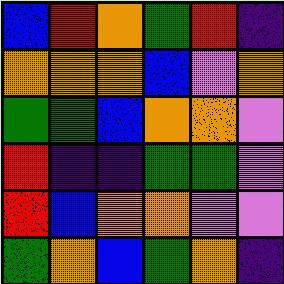[["blue", "red", "orange", "green", "red", "indigo"], ["orange", "orange", "orange", "blue", "violet", "orange"], ["green", "green", "blue", "orange", "orange", "violet"], ["red", "indigo", "indigo", "green", "green", "violet"], ["red", "blue", "orange", "orange", "violet", "violet"], ["green", "orange", "blue", "green", "orange", "indigo"]]